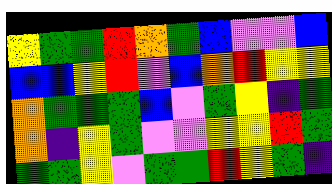[["yellow", "green", "green", "red", "orange", "green", "blue", "violet", "violet", "blue"], ["blue", "blue", "yellow", "red", "violet", "blue", "orange", "red", "yellow", "yellow"], ["orange", "green", "green", "green", "blue", "violet", "green", "yellow", "indigo", "green"], ["orange", "indigo", "yellow", "green", "violet", "violet", "yellow", "yellow", "red", "green"], ["green", "green", "yellow", "violet", "green", "green", "red", "yellow", "green", "indigo"]]